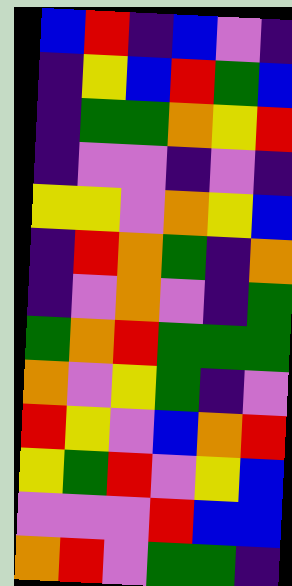[["blue", "red", "indigo", "blue", "violet", "indigo"], ["indigo", "yellow", "blue", "red", "green", "blue"], ["indigo", "green", "green", "orange", "yellow", "red"], ["indigo", "violet", "violet", "indigo", "violet", "indigo"], ["yellow", "yellow", "violet", "orange", "yellow", "blue"], ["indigo", "red", "orange", "green", "indigo", "orange"], ["indigo", "violet", "orange", "violet", "indigo", "green"], ["green", "orange", "red", "green", "green", "green"], ["orange", "violet", "yellow", "green", "indigo", "violet"], ["red", "yellow", "violet", "blue", "orange", "red"], ["yellow", "green", "red", "violet", "yellow", "blue"], ["violet", "violet", "violet", "red", "blue", "blue"], ["orange", "red", "violet", "green", "green", "indigo"]]